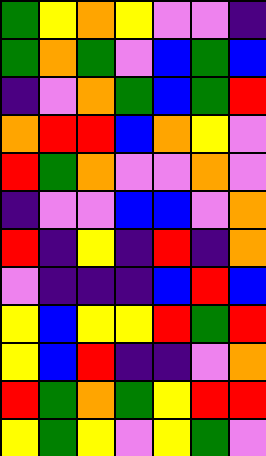[["green", "yellow", "orange", "yellow", "violet", "violet", "indigo"], ["green", "orange", "green", "violet", "blue", "green", "blue"], ["indigo", "violet", "orange", "green", "blue", "green", "red"], ["orange", "red", "red", "blue", "orange", "yellow", "violet"], ["red", "green", "orange", "violet", "violet", "orange", "violet"], ["indigo", "violet", "violet", "blue", "blue", "violet", "orange"], ["red", "indigo", "yellow", "indigo", "red", "indigo", "orange"], ["violet", "indigo", "indigo", "indigo", "blue", "red", "blue"], ["yellow", "blue", "yellow", "yellow", "red", "green", "red"], ["yellow", "blue", "red", "indigo", "indigo", "violet", "orange"], ["red", "green", "orange", "green", "yellow", "red", "red"], ["yellow", "green", "yellow", "violet", "yellow", "green", "violet"]]